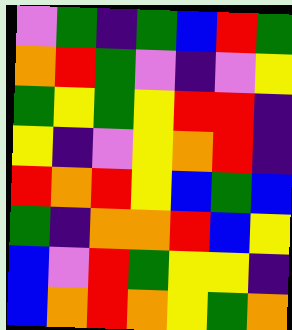[["violet", "green", "indigo", "green", "blue", "red", "green"], ["orange", "red", "green", "violet", "indigo", "violet", "yellow"], ["green", "yellow", "green", "yellow", "red", "red", "indigo"], ["yellow", "indigo", "violet", "yellow", "orange", "red", "indigo"], ["red", "orange", "red", "yellow", "blue", "green", "blue"], ["green", "indigo", "orange", "orange", "red", "blue", "yellow"], ["blue", "violet", "red", "green", "yellow", "yellow", "indigo"], ["blue", "orange", "red", "orange", "yellow", "green", "orange"]]